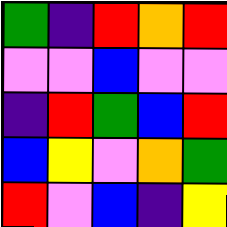[["green", "indigo", "red", "orange", "red"], ["violet", "violet", "blue", "violet", "violet"], ["indigo", "red", "green", "blue", "red"], ["blue", "yellow", "violet", "orange", "green"], ["red", "violet", "blue", "indigo", "yellow"]]